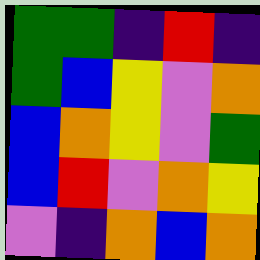[["green", "green", "indigo", "red", "indigo"], ["green", "blue", "yellow", "violet", "orange"], ["blue", "orange", "yellow", "violet", "green"], ["blue", "red", "violet", "orange", "yellow"], ["violet", "indigo", "orange", "blue", "orange"]]